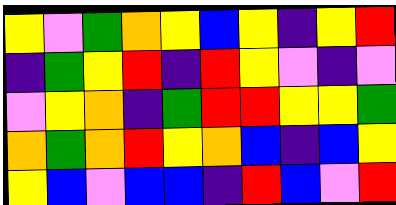[["yellow", "violet", "green", "orange", "yellow", "blue", "yellow", "indigo", "yellow", "red"], ["indigo", "green", "yellow", "red", "indigo", "red", "yellow", "violet", "indigo", "violet"], ["violet", "yellow", "orange", "indigo", "green", "red", "red", "yellow", "yellow", "green"], ["orange", "green", "orange", "red", "yellow", "orange", "blue", "indigo", "blue", "yellow"], ["yellow", "blue", "violet", "blue", "blue", "indigo", "red", "blue", "violet", "red"]]